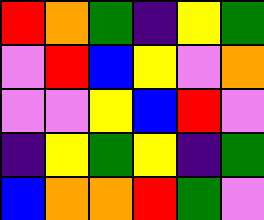[["red", "orange", "green", "indigo", "yellow", "green"], ["violet", "red", "blue", "yellow", "violet", "orange"], ["violet", "violet", "yellow", "blue", "red", "violet"], ["indigo", "yellow", "green", "yellow", "indigo", "green"], ["blue", "orange", "orange", "red", "green", "violet"]]